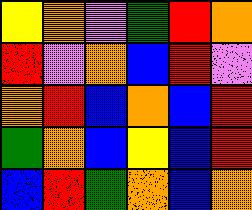[["yellow", "orange", "violet", "green", "red", "orange"], ["red", "violet", "orange", "blue", "red", "violet"], ["orange", "red", "blue", "orange", "blue", "red"], ["green", "orange", "blue", "yellow", "blue", "red"], ["blue", "red", "green", "orange", "blue", "orange"]]